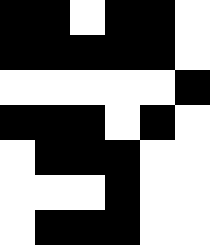[["black", "black", "white", "black", "black", "white"], ["black", "black", "black", "black", "black", "white"], ["white", "white", "white", "white", "white", "black"], ["black", "black", "black", "white", "black", "white"], ["white", "black", "black", "black", "white", "white"], ["white", "white", "white", "black", "white", "white"], ["white", "black", "black", "black", "white", "white"]]